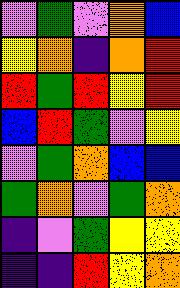[["violet", "green", "violet", "orange", "blue"], ["yellow", "orange", "indigo", "orange", "red"], ["red", "green", "red", "yellow", "red"], ["blue", "red", "green", "violet", "yellow"], ["violet", "green", "orange", "blue", "blue"], ["green", "orange", "violet", "green", "orange"], ["indigo", "violet", "green", "yellow", "yellow"], ["indigo", "indigo", "red", "yellow", "orange"]]